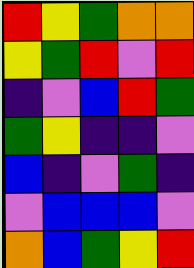[["red", "yellow", "green", "orange", "orange"], ["yellow", "green", "red", "violet", "red"], ["indigo", "violet", "blue", "red", "green"], ["green", "yellow", "indigo", "indigo", "violet"], ["blue", "indigo", "violet", "green", "indigo"], ["violet", "blue", "blue", "blue", "violet"], ["orange", "blue", "green", "yellow", "red"]]